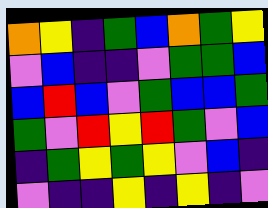[["orange", "yellow", "indigo", "green", "blue", "orange", "green", "yellow"], ["violet", "blue", "indigo", "indigo", "violet", "green", "green", "blue"], ["blue", "red", "blue", "violet", "green", "blue", "blue", "green"], ["green", "violet", "red", "yellow", "red", "green", "violet", "blue"], ["indigo", "green", "yellow", "green", "yellow", "violet", "blue", "indigo"], ["violet", "indigo", "indigo", "yellow", "indigo", "yellow", "indigo", "violet"]]